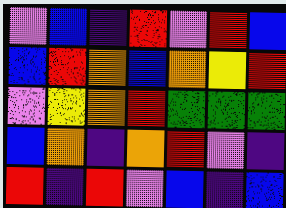[["violet", "blue", "indigo", "red", "violet", "red", "blue"], ["blue", "red", "orange", "blue", "orange", "yellow", "red"], ["violet", "yellow", "orange", "red", "green", "green", "green"], ["blue", "orange", "indigo", "orange", "red", "violet", "indigo"], ["red", "indigo", "red", "violet", "blue", "indigo", "blue"]]